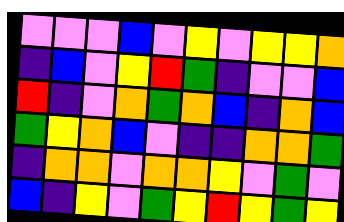[["violet", "violet", "violet", "blue", "violet", "yellow", "violet", "yellow", "yellow", "orange"], ["indigo", "blue", "violet", "yellow", "red", "green", "indigo", "violet", "violet", "blue"], ["red", "indigo", "violet", "orange", "green", "orange", "blue", "indigo", "orange", "blue"], ["green", "yellow", "orange", "blue", "violet", "indigo", "indigo", "orange", "orange", "green"], ["indigo", "orange", "orange", "violet", "orange", "orange", "yellow", "violet", "green", "violet"], ["blue", "indigo", "yellow", "violet", "green", "yellow", "red", "yellow", "green", "yellow"]]